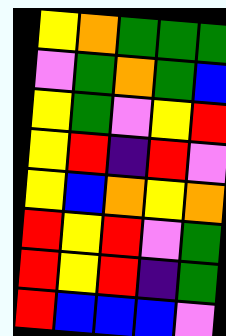[["yellow", "orange", "green", "green", "green"], ["violet", "green", "orange", "green", "blue"], ["yellow", "green", "violet", "yellow", "red"], ["yellow", "red", "indigo", "red", "violet"], ["yellow", "blue", "orange", "yellow", "orange"], ["red", "yellow", "red", "violet", "green"], ["red", "yellow", "red", "indigo", "green"], ["red", "blue", "blue", "blue", "violet"]]